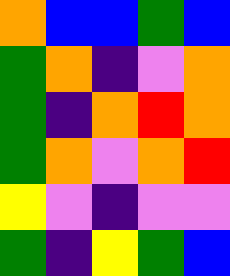[["orange", "blue", "blue", "green", "blue"], ["green", "orange", "indigo", "violet", "orange"], ["green", "indigo", "orange", "red", "orange"], ["green", "orange", "violet", "orange", "red"], ["yellow", "violet", "indigo", "violet", "violet"], ["green", "indigo", "yellow", "green", "blue"]]